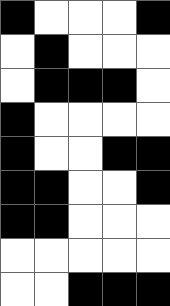[["black", "white", "white", "white", "black"], ["white", "black", "white", "white", "white"], ["white", "black", "black", "black", "white"], ["black", "white", "white", "white", "white"], ["black", "white", "white", "black", "black"], ["black", "black", "white", "white", "black"], ["black", "black", "white", "white", "white"], ["white", "white", "white", "white", "white"], ["white", "white", "black", "black", "black"]]